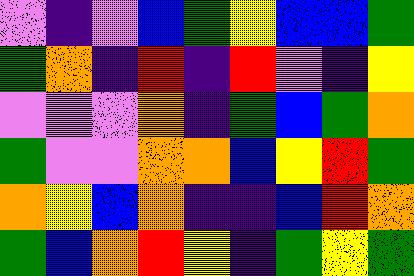[["violet", "indigo", "violet", "blue", "green", "yellow", "blue", "blue", "green"], ["green", "orange", "indigo", "red", "indigo", "red", "violet", "indigo", "yellow"], ["violet", "violet", "violet", "orange", "indigo", "green", "blue", "green", "orange"], ["green", "violet", "violet", "orange", "orange", "blue", "yellow", "red", "green"], ["orange", "yellow", "blue", "orange", "indigo", "indigo", "blue", "red", "orange"], ["green", "blue", "orange", "red", "yellow", "indigo", "green", "yellow", "green"]]